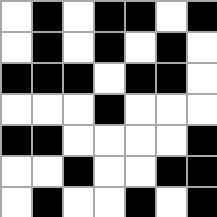[["white", "black", "white", "black", "black", "white", "black"], ["white", "black", "white", "black", "white", "black", "white"], ["black", "black", "black", "white", "black", "black", "white"], ["white", "white", "white", "black", "white", "white", "white"], ["black", "black", "white", "white", "white", "white", "black"], ["white", "white", "black", "white", "white", "black", "black"], ["white", "black", "white", "white", "black", "white", "black"]]